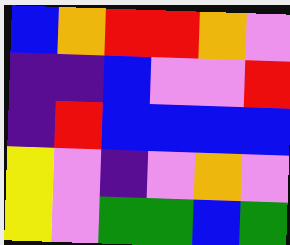[["blue", "orange", "red", "red", "orange", "violet"], ["indigo", "indigo", "blue", "violet", "violet", "red"], ["indigo", "red", "blue", "blue", "blue", "blue"], ["yellow", "violet", "indigo", "violet", "orange", "violet"], ["yellow", "violet", "green", "green", "blue", "green"]]